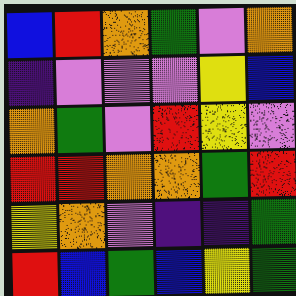[["blue", "red", "orange", "green", "violet", "orange"], ["indigo", "violet", "violet", "violet", "yellow", "blue"], ["orange", "green", "violet", "red", "yellow", "violet"], ["red", "red", "orange", "orange", "green", "red"], ["yellow", "orange", "violet", "indigo", "indigo", "green"], ["red", "blue", "green", "blue", "yellow", "green"]]